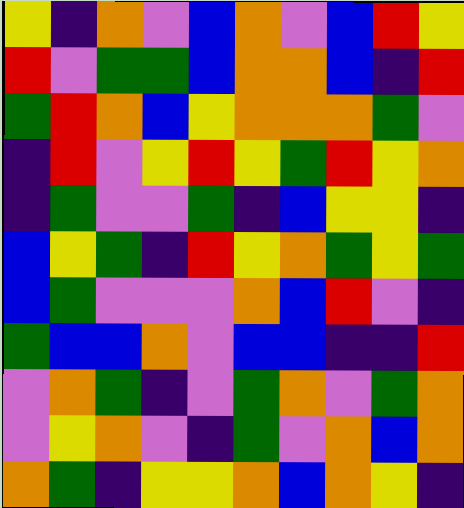[["yellow", "indigo", "orange", "violet", "blue", "orange", "violet", "blue", "red", "yellow"], ["red", "violet", "green", "green", "blue", "orange", "orange", "blue", "indigo", "red"], ["green", "red", "orange", "blue", "yellow", "orange", "orange", "orange", "green", "violet"], ["indigo", "red", "violet", "yellow", "red", "yellow", "green", "red", "yellow", "orange"], ["indigo", "green", "violet", "violet", "green", "indigo", "blue", "yellow", "yellow", "indigo"], ["blue", "yellow", "green", "indigo", "red", "yellow", "orange", "green", "yellow", "green"], ["blue", "green", "violet", "violet", "violet", "orange", "blue", "red", "violet", "indigo"], ["green", "blue", "blue", "orange", "violet", "blue", "blue", "indigo", "indigo", "red"], ["violet", "orange", "green", "indigo", "violet", "green", "orange", "violet", "green", "orange"], ["violet", "yellow", "orange", "violet", "indigo", "green", "violet", "orange", "blue", "orange"], ["orange", "green", "indigo", "yellow", "yellow", "orange", "blue", "orange", "yellow", "indigo"]]